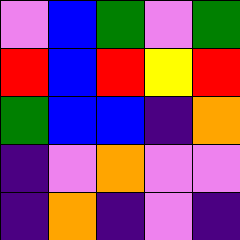[["violet", "blue", "green", "violet", "green"], ["red", "blue", "red", "yellow", "red"], ["green", "blue", "blue", "indigo", "orange"], ["indigo", "violet", "orange", "violet", "violet"], ["indigo", "orange", "indigo", "violet", "indigo"]]